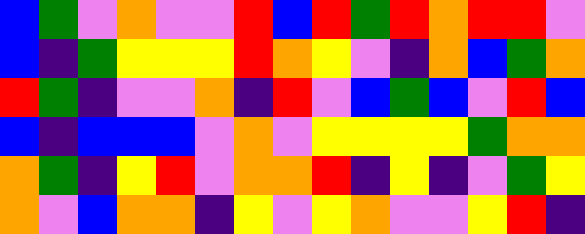[["blue", "green", "violet", "orange", "violet", "violet", "red", "blue", "red", "green", "red", "orange", "red", "red", "violet"], ["blue", "indigo", "green", "yellow", "yellow", "yellow", "red", "orange", "yellow", "violet", "indigo", "orange", "blue", "green", "orange"], ["red", "green", "indigo", "violet", "violet", "orange", "indigo", "red", "violet", "blue", "green", "blue", "violet", "red", "blue"], ["blue", "indigo", "blue", "blue", "blue", "violet", "orange", "violet", "yellow", "yellow", "yellow", "yellow", "green", "orange", "orange"], ["orange", "green", "indigo", "yellow", "red", "violet", "orange", "orange", "red", "indigo", "yellow", "indigo", "violet", "green", "yellow"], ["orange", "violet", "blue", "orange", "orange", "indigo", "yellow", "violet", "yellow", "orange", "violet", "violet", "yellow", "red", "indigo"]]